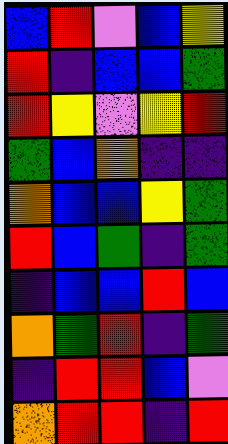[["blue", "red", "violet", "blue", "yellow"], ["red", "indigo", "blue", "blue", "green"], ["red", "yellow", "violet", "yellow", "red"], ["green", "blue", "orange", "indigo", "indigo"], ["orange", "blue", "blue", "yellow", "green"], ["red", "blue", "green", "indigo", "green"], ["indigo", "blue", "blue", "red", "blue"], ["orange", "green", "red", "indigo", "green"], ["indigo", "red", "red", "blue", "violet"], ["orange", "red", "red", "indigo", "red"]]